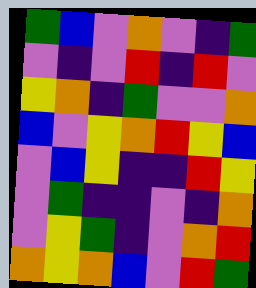[["green", "blue", "violet", "orange", "violet", "indigo", "green"], ["violet", "indigo", "violet", "red", "indigo", "red", "violet"], ["yellow", "orange", "indigo", "green", "violet", "violet", "orange"], ["blue", "violet", "yellow", "orange", "red", "yellow", "blue"], ["violet", "blue", "yellow", "indigo", "indigo", "red", "yellow"], ["violet", "green", "indigo", "indigo", "violet", "indigo", "orange"], ["violet", "yellow", "green", "indigo", "violet", "orange", "red"], ["orange", "yellow", "orange", "blue", "violet", "red", "green"]]